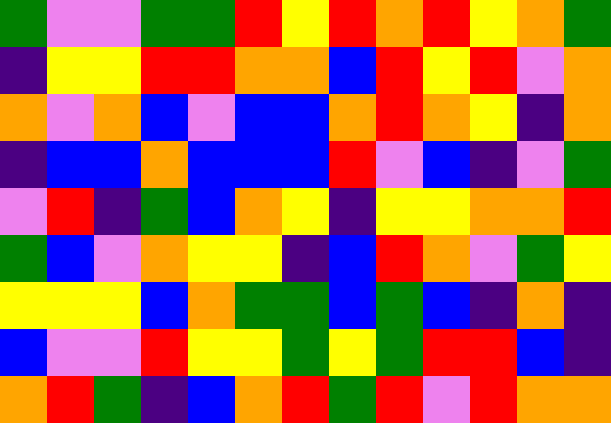[["green", "violet", "violet", "green", "green", "red", "yellow", "red", "orange", "red", "yellow", "orange", "green"], ["indigo", "yellow", "yellow", "red", "red", "orange", "orange", "blue", "red", "yellow", "red", "violet", "orange"], ["orange", "violet", "orange", "blue", "violet", "blue", "blue", "orange", "red", "orange", "yellow", "indigo", "orange"], ["indigo", "blue", "blue", "orange", "blue", "blue", "blue", "red", "violet", "blue", "indigo", "violet", "green"], ["violet", "red", "indigo", "green", "blue", "orange", "yellow", "indigo", "yellow", "yellow", "orange", "orange", "red"], ["green", "blue", "violet", "orange", "yellow", "yellow", "indigo", "blue", "red", "orange", "violet", "green", "yellow"], ["yellow", "yellow", "yellow", "blue", "orange", "green", "green", "blue", "green", "blue", "indigo", "orange", "indigo"], ["blue", "violet", "violet", "red", "yellow", "yellow", "green", "yellow", "green", "red", "red", "blue", "indigo"], ["orange", "red", "green", "indigo", "blue", "orange", "red", "green", "red", "violet", "red", "orange", "orange"]]